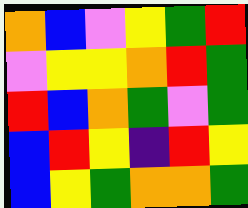[["orange", "blue", "violet", "yellow", "green", "red"], ["violet", "yellow", "yellow", "orange", "red", "green"], ["red", "blue", "orange", "green", "violet", "green"], ["blue", "red", "yellow", "indigo", "red", "yellow"], ["blue", "yellow", "green", "orange", "orange", "green"]]